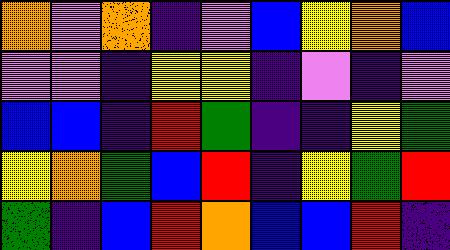[["orange", "violet", "orange", "indigo", "violet", "blue", "yellow", "orange", "blue"], ["violet", "violet", "indigo", "yellow", "yellow", "indigo", "violet", "indigo", "violet"], ["blue", "blue", "indigo", "red", "green", "indigo", "indigo", "yellow", "green"], ["yellow", "orange", "green", "blue", "red", "indigo", "yellow", "green", "red"], ["green", "indigo", "blue", "red", "orange", "blue", "blue", "red", "indigo"]]